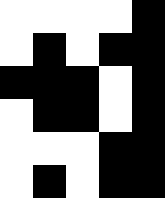[["white", "white", "white", "white", "black"], ["white", "black", "white", "black", "black"], ["black", "black", "black", "white", "black"], ["white", "black", "black", "white", "black"], ["white", "white", "white", "black", "black"], ["white", "black", "white", "black", "black"]]